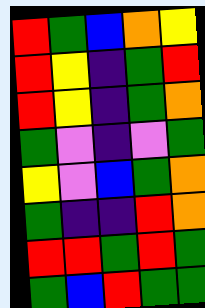[["red", "green", "blue", "orange", "yellow"], ["red", "yellow", "indigo", "green", "red"], ["red", "yellow", "indigo", "green", "orange"], ["green", "violet", "indigo", "violet", "green"], ["yellow", "violet", "blue", "green", "orange"], ["green", "indigo", "indigo", "red", "orange"], ["red", "red", "green", "red", "green"], ["green", "blue", "red", "green", "green"]]